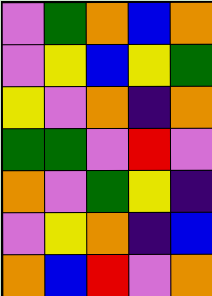[["violet", "green", "orange", "blue", "orange"], ["violet", "yellow", "blue", "yellow", "green"], ["yellow", "violet", "orange", "indigo", "orange"], ["green", "green", "violet", "red", "violet"], ["orange", "violet", "green", "yellow", "indigo"], ["violet", "yellow", "orange", "indigo", "blue"], ["orange", "blue", "red", "violet", "orange"]]